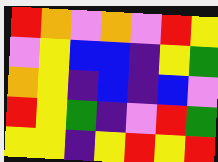[["red", "orange", "violet", "orange", "violet", "red", "yellow"], ["violet", "yellow", "blue", "blue", "indigo", "yellow", "green"], ["orange", "yellow", "indigo", "blue", "indigo", "blue", "violet"], ["red", "yellow", "green", "indigo", "violet", "red", "green"], ["yellow", "yellow", "indigo", "yellow", "red", "yellow", "red"]]